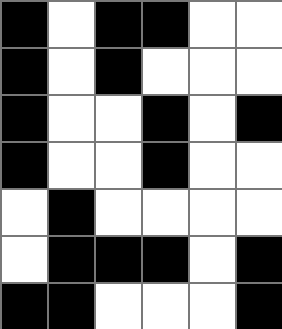[["black", "white", "black", "black", "white", "white"], ["black", "white", "black", "white", "white", "white"], ["black", "white", "white", "black", "white", "black"], ["black", "white", "white", "black", "white", "white"], ["white", "black", "white", "white", "white", "white"], ["white", "black", "black", "black", "white", "black"], ["black", "black", "white", "white", "white", "black"]]